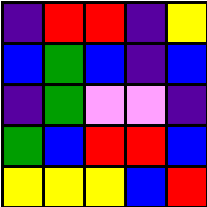[["indigo", "red", "red", "indigo", "yellow"], ["blue", "green", "blue", "indigo", "blue"], ["indigo", "green", "violet", "violet", "indigo"], ["green", "blue", "red", "red", "blue"], ["yellow", "yellow", "yellow", "blue", "red"]]